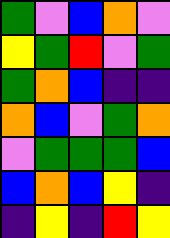[["green", "violet", "blue", "orange", "violet"], ["yellow", "green", "red", "violet", "green"], ["green", "orange", "blue", "indigo", "indigo"], ["orange", "blue", "violet", "green", "orange"], ["violet", "green", "green", "green", "blue"], ["blue", "orange", "blue", "yellow", "indigo"], ["indigo", "yellow", "indigo", "red", "yellow"]]